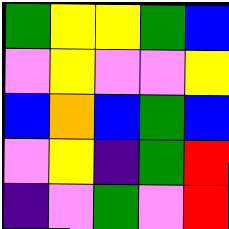[["green", "yellow", "yellow", "green", "blue"], ["violet", "yellow", "violet", "violet", "yellow"], ["blue", "orange", "blue", "green", "blue"], ["violet", "yellow", "indigo", "green", "red"], ["indigo", "violet", "green", "violet", "red"]]